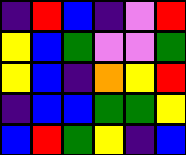[["indigo", "red", "blue", "indigo", "violet", "red"], ["yellow", "blue", "green", "violet", "violet", "green"], ["yellow", "blue", "indigo", "orange", "yellow", "red"], ["indigo", "blue", "blue", "green", "green", "yellow"], ["blue", "red", "green", "yellow", "indigo", "blue"]]